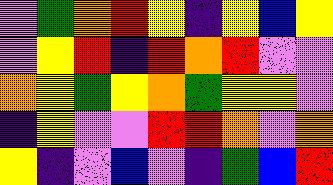[["violet", "green", "orange", "red", "yellow", "indigo", "yellow", "blue", "yellow"], ["violet", "yellow", "red", "indigo", "red", "orange", "red", "violet", "violet"], ["orange", "yellow", "green", "yellow", "orange", "green", "yellow", "yellow", "violet"], ["indigo", "yellow", "violet", "violet", "red", "red", "orange", "violet", "orange"], ["yellow", "indigo", "violet", "blue", "violet", "indigo", "green", "blue", "red"]]